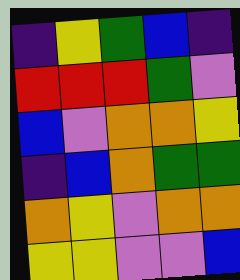[["indigo", "yellow", "green", "blue", "indigo"], ["red", "red", "red", "green", "violet"], ["blue", "violet", "orange", "orange", "yellow"], ["indigo", "blue", "orange", "green", "green"], ["orange", "yellow", "violet", "orange", "orange"], ["yellow", "yellow", "violet", "violet", "blue"]]